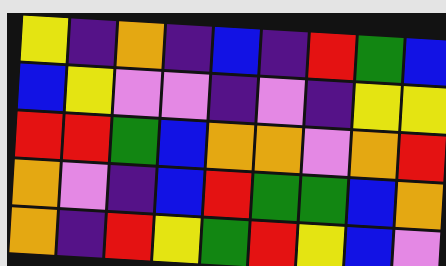[["yellow", "indigo", "orange", "indigo", "blue", "indigo", "red", "green", "blue"], ["blue", "yellow", "violet", "violet", "indigo", "violet", "indigo", "yellow", "yellow"], ["red", "red", "green", "blue", "orange", "orange", "violet", "orange", "red"], ["orange", "violet", "indigo", "blue", "red", "green", "green", "blue", "orange"], ["orange", "indigo", "red", "yellow", "green", "red", "yellow", "blue", "violet"]]